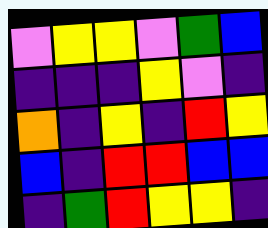[["violet", "yellow", "yellow", "violet", "green", "blue"], ["indigo", "indigo", "indigo", "yellow", "violet", "indigo"], ["orange", "indigo", "yellow", "indigo", "red", "yellow"], ["blue", "indigo", "red", "red", "blue", "blue"], ["indigo", "green", "red", "yellow", "yellow", "indigo"]]